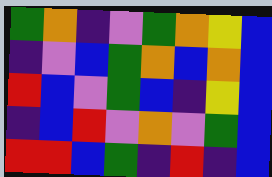[["green", "orange", "indigo", "violet", "green", "orange", "yellow", "blue"], ["indigo", "violet", "blue", "green", "orange", "blue", "orange", "blue"], ["red", "blue", "violet", "green", "blue", "indigo", "yellow", "blue"], ["indigo", "blue", "red", "violet", "orange", "violet", "green", "blue"], ["red", "red", "blue", "green", "indigo", "red", "indigo", "blue"]]